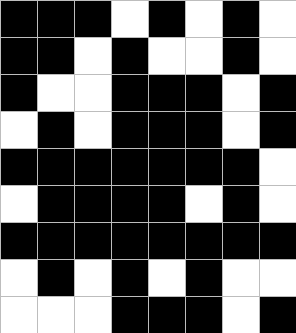[["black", "black", "black", "white", "black", "white", "black", "white"], ["black", "black", "white", "black", "white", "white", "black", "white"], ["black", "white", "white", "black", "black", "black", "white", "black"], ["white", "black", "white", "black", "black", "black", "white", "black"], ["black", "black", "black", "black", "black", "black", "black", "white"], ["white", "black", "black", "black", "black", "white", "black", "white"], ["black", "black", "black", "black", "black", "black", "black", "black"], ["white", "black", "white", "black", "white", "black", "white", "white"], ["white", "white", "white", "black", "black", "black", "white", "black"]]